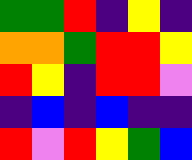[["green", "green", "red", "indigo", "yellow", "indigo"], ["orange", "orange", "green", "red", "red", "yellow"], ["red", "yellow", "indigo", "red", "red", "violet"], ["indigo", "blue", "indigo", "blue", "indigo", "indigo"], ["red", "violet", "red", "yellow", "green", "blue"]]